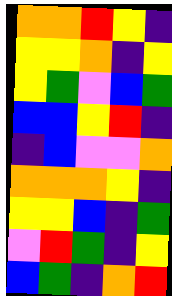[["orange", "orange", "red", "yellow", "indigo"], ["yellow", "yellow", "orange", "indigo", "yellow"], ["yellow", "green", "violet", "blue", "green"], ["blue", "blue", "yellow", "red", "indigo"], ["indigo", "blue", "violet", "violet", "orange"], ["orange", "orange", "orange", "yellow", "indigo"], ["yellow", "yellow", "blue", "indigo", "green"], ["violet", "red", "green", "indigo", "yellow"], ["blue", "green", "indigo", "orange", "red"]]